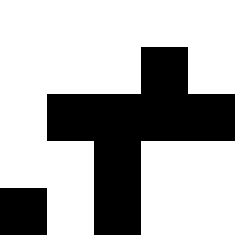[["white", "white", "white", "white", "white"], ["white", "white", "white", "black", "white"], ["white", "black", "black", "black", "black"], ["white", "white", "black", "white", "white"], ["black", "white", "black", "white", "white"]]